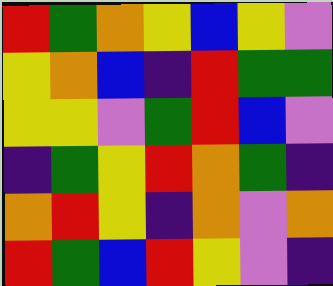[["red", "green", "orange", "yellow", "blue", "yellow", "violet"], ["yellow", "orange", "blue", "indigo", "red", "green", "green"], ["yellow", "yellow", "violet", "green", "red", "blue", "violet"], ["indigo", "green", "yellow", "red", "orange", "green", "indigo"], ["orange", "red", "yellow", "indigo", "orange", "violet", "orange"], ["red", "green", "blue", "red", "yellow", "violet", "indigo"]]